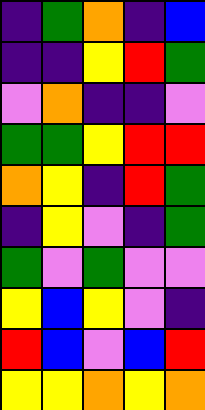[["indigo", "green", "orange", "indigo", "blue"], ["indigo", "indigo", "yellow", "red", "green"], ["violet", "orange", "indigo", "indigo", "violet"], ["green", "green", "yellow", "red", "red"], ["orange", "yellow", "indigo", "red", "green"], ["indigo", "yellow", "violet", "indigo", "green"], ["green", "violet", "green", "violet", "violet"], ["yellow", "blue", "yellow", "violet", "indigo"], ["red", "blue", "violet", "blue", "red"], ["yellow", "yellow", "orange", "yellow", "orange"]]